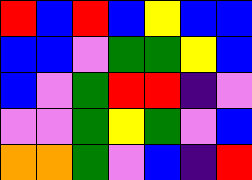[["red", "blue", "red", "blue", "yellow", "blue", "blue"], ["blue", "blue", "violet", "green", "green", "yellow", "blue"], ["blue", "violet", "green", "red", "red", "indigo", "violet"], ["violet", "violet", "green", "yellow", "green", "violet", "blue"], ["orange", "orange", "green", "violet", "blue", "indigo", "red"]]